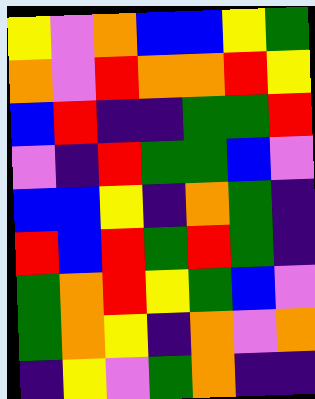[["yellow", "violet", "orange", "blue", "blue", "yellow", "green"], ["orange", "violet", "red", "orange", "orange", "red", "yellow"], ["blue", "red", "indigo", "indigo", "green", "green", "red"], ["violet", "indigo", "red", "green", "green", "blue", "violet"], ["blue", "blue", "yellow", "indigo", "orange", "green", "indigo"], ["red", "blue", "red", "green", "red", "green", "indigo"], ["green", "orange", "red", "yellow", "green", "blue", "violet"], ["green", "orange", "yellow", "indigo", "orange", "violet", "orange"], ["indigo", "yellow", "violet", "green", "orange", "indigo", "indigo"]]